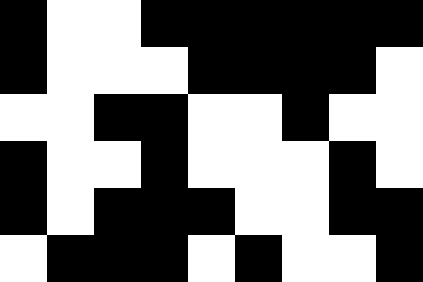[["black", "white", "white", "black", "black", "black", "black", "black", "black"], ["black", "white", "white", "white", "black", "black", "black", "black", "white"], ["white", "white", "black", "black", "white", "white", "black", "white", "white"], ["black", "white", "white", "black", "white", "white", "white", "black", "white"], ["black", "white", "black", "black", "black", "white", "white", "black", "black"], ["white", "black", "black", "black", "white", "black", "white", "white", "black"]]